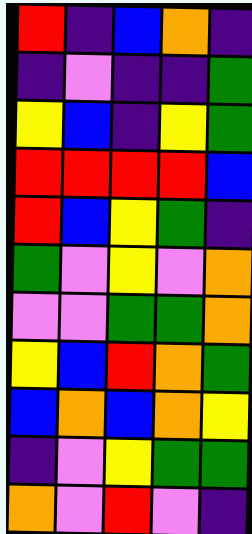[["red", "indigo", "blue", "orange", "indigo"], ["indigo", "violet", "indigo", "indigo", "green"], ["yellow", "blue", "indigo", "yellow", "green"], ["red", "red", "red", "red", "blue"], ["red", "blue", "yellow", "green", "indigo"], ["green", "violet", "yellow", "violet", "orange"], ["violet", "violet", "green", "green", "orange"], ["yellow", "blue", "red", "orange", "green"], ["blue", "orange", "blue", "orange", "yellow"], ["indigo", "violet", "yellow", "green", "green"], ["orange", "violet", "red", "violet", "indigo"]]